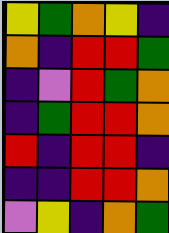[["yellow", "green", "orange", "yellow", "indigo"], ["orange", "indigo", "red", "red", "green"], ["indigo", "violet", "red", "green", "orange"], ["indigo", "green", "red", "red", "orange"], ["red", "indigo", "red", "red", "indigo"], ["indigo", "indigo", "red", "red", "orange"], ["violet", "yellow", "indigo", "orange", "green"]]